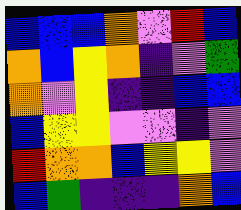[["blue", "blue", "blue", "orange", "violet", "red", "blue"], ["orange", "blue", "yellow", "orange", "indigo", "violet", "green"], ["orange", "violet", "yellow", "indigo", "indigo", "blue", "blue"], ["blue", "yellow", "yellow", "violet", "violet", "indigo", "violet"], ["red", "orange", "orange", "blue", "yellow", "yellow", "violet"], ["blue", "green", "indigo", "indigo", "indigo", "orange", "blue"]]